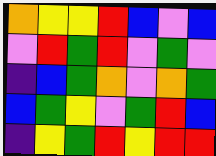[["orange", "yellow", "yellow", "red", "blue", "violet", "blue"], ["violet", "red", "green", "red", "violet", "green", "violet"], ["indigo", "blue", "green", "orange", "violet", "orange", "green"], ["blue", "green", "yellow", "violet", "green", "red", "blue"], ["indigo", "yellow", "green", "red", "yellow", "red", "red"]]